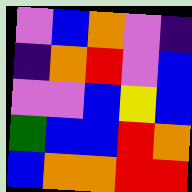[["violet", "blue", "orange", "violet", "indigo"], ["indigo", "orange", "red", "violet", "blue"], ["violet", "violet", "blue", "yellow", "blue"], ["green", "blue", "blue", "red", "orange"], ["blue", "orange", "orange", "red", "red"]]